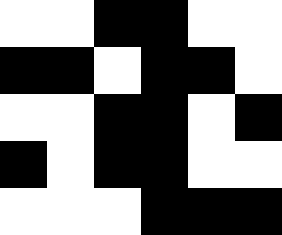[["white", "white", "black", "black", "white", "white"], ["black", "black", "white", "black", "black", "white"], ["white", "white", "black", "black", "white", "black"], ["black", "white", "black", "black", "white", "white"], ["white", "white", "white", "black", "black", "black"]]